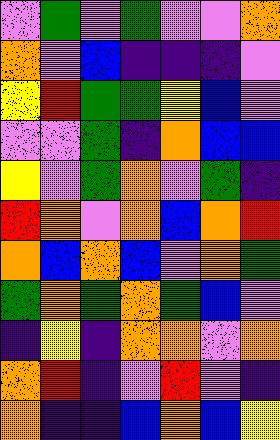[["violet", "green", "violet", "green", "violet", "violet", "orange"], ["orange", "violet", "blue", "indigo", "indigo", "indigo", "violet"], ["yellow", "red", "green", "green", "yellow", "blue", "violet"], ["violet", "violet", "green", "indigo", "orange", "blue", "blue"], ["yellow", "violet", "green", "orange", "violet", "green", "indigo"], ["red", "orange", "violet", "orange", "blue", "orange", "red"], ["orange", "blue", "orange", "blue", "violet", "orange", "green"], ["green", "orange", "green", "orange", "green", "blue", "violet"], ["indigo", "yellow", "indigo", "orange", "orange", "violet", "orange"], ["orange", "red", "indigo", "violet", "red", "violet", "indigo"], ["orange", "indigo", "indigo", "blue", "orange", "blue", "yellow"]]